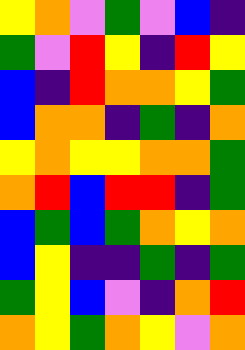[["yellow", "orange", "violet", "green", "violet", "blue", "indigo"], ["green", "violet", "red", "yellow", "indigo", "red", "yellow"], ["blue", "indigo", "red", "orange", "orange", "yellow", "green"], ["blue", "orange", "orange", "indigo", "green", "indigo", "orange"], ["yellow", "orange", "yellow", "yellow", "orange", "orange", "green"], ["orange", "red", "blue", "red", "red", "indigo", "green"], ["blue", "green", "blue", "green", "orange", "yellow", "orange"], ["blue", "yellow", "indigo", "indigo", "green", "indigo", "green"], ["green", "yellow", "blue", "violet", "indigo", "orange", "red"], ["orange", "yellow", "green", "orange", "yellow", "violet", "orange"]]